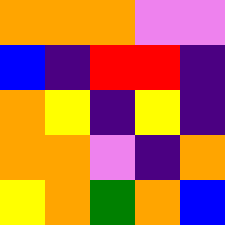[["orange", "orange", "orange", "violet", "violet"], ["blue", "indigo", "red", "red", "indigo"], ["orange", "yellow", "indigo", "yellow", "indigo"], ["orange", "orange", "violet", "indigo", "orange"], ["yellow", "orange", "green", "orange", "blue"]]